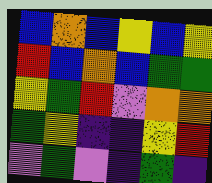[["blue", "orange", "blue", "yellow", "blue", "yellow"], ["red", "blue", "orange", "blue", "green", "green"], ["yellow", "green", "red", "violet", "orange", "orange"], ["green", "yellow", "indigo", "indigo", "yellow", "red"], ["violet", "green", "violet", "indigo", "green", "indigo"]]